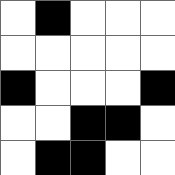[["white", "black", "white", "white", "white"], ["white", "white", "white", "white", "white"], ["black", "white", "white", "white", "black"], ["white", "white", "black", "black", "white"], ["white", "black", "black", "white", "white"]]